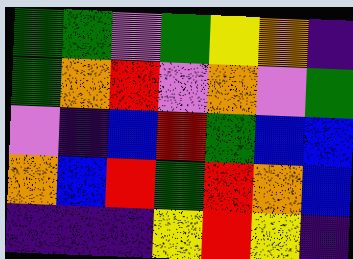[["green", "green", "violet", "green", "yellow", "orange", "indigo"], ["green", "orange", "red", "violet", "orange", "violet", "green"], ["violet", "indigo", "blue", "red", "green", "blue", "blue"], ["orange", "blue", "red", "green", "red", "orange", "blue"], ["indigo", "indigo", "indigo", "yellow", "red", "yellow", "indigo"]]